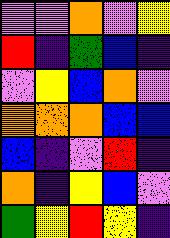[["violet", "violet", "orange", "violet", "yellow"], ["red", "indigo", "green", "blue", "indigo"], ["violet", "yellow", "blue", "orange", "violet"], ["orange", "orange", "orange", "blue", "blue"], ["blue", "indigo", "violet", "red", "indigo"], ["orange", "indigo", "yellow", "blue", "violet"], ["green", "yellow", "red", "yellow", "indigo"]]